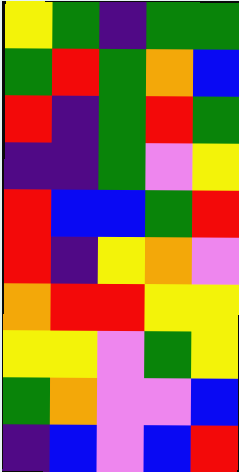[["yellow", "green", "indigo", "green", "green"], ["green", "red", "green", "orange", "blue"], ["red", "indigo", "green", "red", "green"], ["indigo", "indigo", "green", "violet", "yellow"], ["red", "blue", "blue", "green", "red"], ["red", "indigo", "yellow", "orange", "violet"], ["orange", "red", "red", "yellow", "yellow"], ["yellow", "yellow", "violet", "green", "yellow"], ["green", "orange", "violet", "violet", "blue"], ["indigo", "blue", "violet", "blue", "red"]]